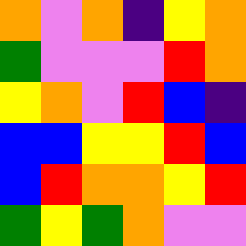[["orange", "violet", "orange", "indigo", "yellow", "orange"], ["green", "violet", "violet", "violet", "red", "orange"], ["yellow", "orange", "violet", "red", "blue", "indigo"], ["blue", "blue", "yellow", "yellow", "red", "blue"], ["blue", "red", "orange", "orange", "yellow", "red"], ["green", "yellow", "green", "orange", "violet", "violet"]]